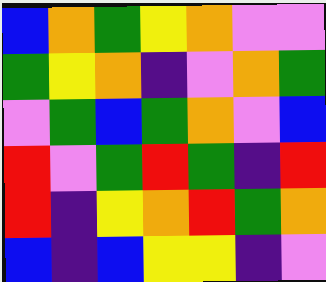[["blue", "orange", "green", "yellow", "orange", "violet", "violet"], ["green", "yellow", "orange", "indigo", "violet", "orange", "green"], ["violet", "green", "blue", "green", "orange", "violet", "blue"], ["red", "violet", "green", "red", "green", "indigo", "red"], ["red", "indigo", "yellow", "orange", "red", "green", "orange"], ["blue", "indigo", "blue", "yellow", "yellow", "indigo", "violet"]]